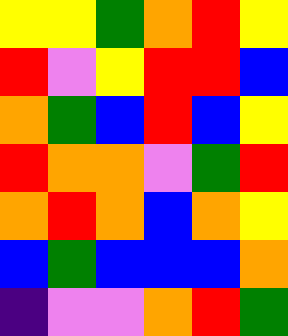[["yellow", "yellow", "green", "orange", "red", "yellow"], ["red", "violet", "yellow", "red", "red", "blue"], ["orange", "green", "blue", "red", "blue", "yellow"], ["red", "orange", "orange", "violet", "green", "red"], ["orange", "red", "orange", "blue", "orange", "yellow"], ["blue", "green", "blue", "blue", "blue", "orange"], ["indigo", "violet", "violet", "orange", "red", "green"]]